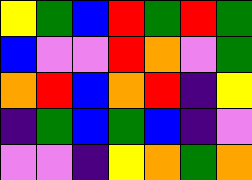[["yellow", "green", "blue", "red", "green", "red", "green"], ["blue", "violet", "violet", "red", "orange", "violet", "green"], ["orange", "red", "blue", "orange", "red", "indigo", "yellow"], ["indigo", "green", "blue", "green", "blue", "indigo", "violet"], ["violet", "violet", "indigo", "yellow", "orange", "green", "orange"]]